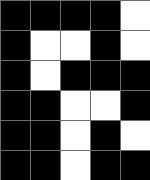[["black", "black", "black", "black", "white"], ["black", "white", "white", "black", "white"], ["black", "white", "black", "black", "black"], ["black", "black", "white", "white", "black"], ["black", "black", "white", "black", "white"], ["black", "black", "white", "black", "black"]]